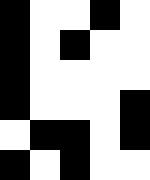[["black", "white", "white", "black", "white"], ["black", "white", "black", "white", "white"], ["black", "white", "white", "white", "white"], ["black", "white", "white", "white", "black"], ["white", "black", "black", "white", "black"], ["black", "white", "black", "white", "white"]]